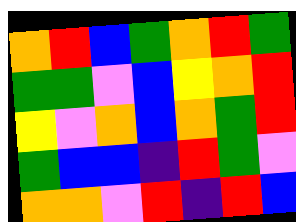[["orange", "red", "blue", "green", "orange", "red", "green"], ["green", "green", "violet", "blue", "yellow", "orange", "red"], ["yellow", "violet", "orange", "blue", "orange", "green", "red"], ["green", "blue", "blue", "indigo", "red", "green", "violet"], ["orange", "orange", "violet", "red", "indigo", "red", "blue"]]